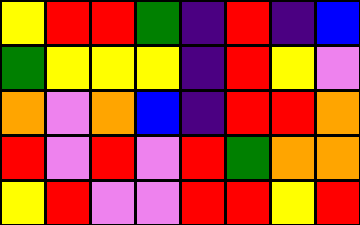[["yellow", "red", "red", "green", "indigo", "red", "indigo", "blue"], ["green", "yellow", "yellow", "yellow", "indigo", "red", "yellow", "violet"], ["orange", "violet", "orange", "blue", "indigo", "red", "red", "orange"], ["red", "violet", "red", "violet", "red", "green", "orange", "orange"], ["yellow", "red", "violet", "violet", "red", "red", "yellow", "red"]]